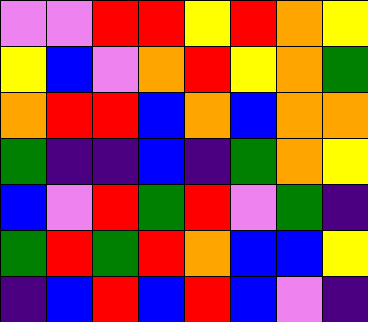[["violet", "violet", "red", "red", "yellow", "red", "orange", "yellow"], ["yellow", "blue", "violet", "orange", "red", "yellow", "orange", "green"], ["orange", "red", "red", "blue", "orange", "blue", "orange", "orange"], ["green", "indigo", "indigo", "blue", "indigo", "green", "orange", "yellow"], ["blue", "violet", "red", "green", "red", "violet", "green", "indigo"], ["green", "red", "green", "red", "orange", "blue", "blue", "yellow"], ["indigo", "blue", "red", "blue", "red", "blue", "violet", "indigo"]]